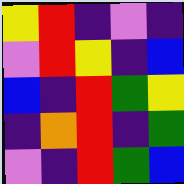[["yellow", "red", "indigo", "violet", "indigo"], ["violet", "red", "yellow", "indigo", "blue"], ["blue", "indigo", "red", "green", "yellow"], ["indigo", "orange", "red", "indigo", "green"], ["violet", "indigo", "red", "green", "blue"]]